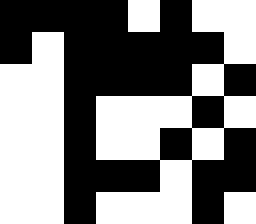[["black", "black", "black", "black", "white", "black", "white", "white"], ["black", "white", "black", "black", "black", "black", "black", "white"], ["white", "white", "black", "black", "black", "black", "white", "black"], ["white", "white", "black", "white", "white", "white", "black", "white"], ["white", "white", "black", "white", "white", "black", "white", "black"], ["white", "white", "black", "black", "black", "white", "black", "black"], ["white", "white", "black", "white", "white", "white", "black", "white"]]